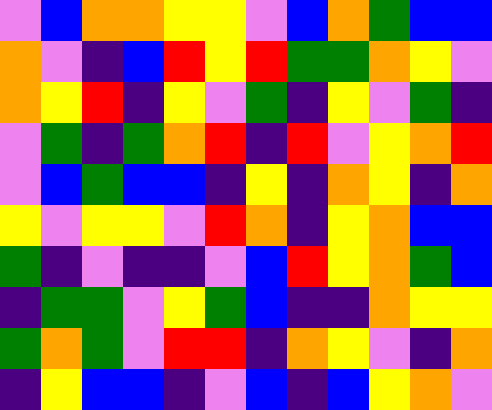[["violet", "blue", "orange", "orange", "yellow", "yellow", "violet", "blue", "orange", "green", "blue", "blue"], ["orange", "violet", "indigo", "blue", "red", "yellow", "red", "green", "green", "orange", "yellow", "violet"], ["orange", "yellow", "red", "indigo", "yellow", "violet", "green", "indigo", "yellow", "violet", "green", "indigo"], ["violet", "green", "indigo", "green", "orange", "red", "indigo", "red", "violet", "yellow", "orange", "red"], ["violet", "blue", "green", "blue", "blue", "indigo", "yellow", "indigo", "orange", "yellow", "indigo", "orange"], ["yellow", "violet", "yellow", "yellow", "violet", "red", "orange", "indigo", "yellow", "orange", "blue", "blue"], ["green", "indigo", "violet", "indigo", "indigo", "violet", "blue", "red", "yellow", "orange", "green", "blue"], ["indigo", "green", "green", "violet", "yellow", "green", "blue", "indigo", "indigo", "orange", "yellow", "yellow"], ["green", "orange", "green", "violet", "red", "red", "indigo", "orange", "yellow", "violet", "indigo", "orange"], ["indigo", "yellow", "blue", "blue", "indigo", "violet", "blue", "indigo", "blue", "yellow", "orange", "violet"]]